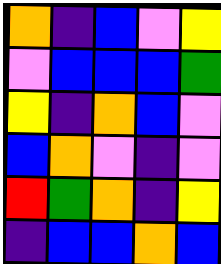[["orange", "indigo", "blue", "violet", "yellow"], ["violet", "blue", "blue", "blue", "green"], ["yellow", "indigo", "orange", "blue", "violet"], ["blue", "orange", "violet", "indigo", "violet"], ["red", "green", "orange", "indigo", "yellow"], ["indigo", "blue", "blue", "orange", "blue"]]